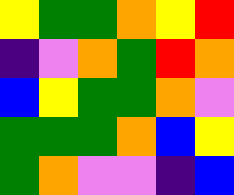[["yellow", "green", "green", "orange", "yellow", "red"], ["indigo", "violet", "orange", "green", "red", "orange"], ["blue", "yellow", "green", "green", "orange", "violet"], ["green", "green", "green", "orange", "blue", "yellow"], ["green", "orange", "violet", "violet", "indigo", "blue"]]